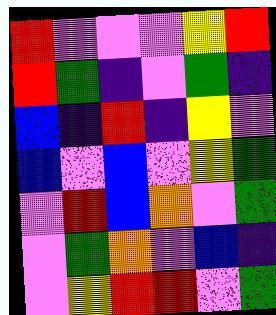[["red", "violet", "violet", "violet", "yellow", "red"], ["red", "green", "indigo", "violet", "green", "indigo"], ["blue", "indigo", "red", "indigo", "yellow", "violet"], ["blue", "violet", "blue", "violet", "yellow", "green"], ["violet", "red", "blue", "orange", "violet", "green"], ["violet", "green", "orange", "violet", "blue", "indigo"], ["violet", "yellow", "red", "red", "violet", "green"]]